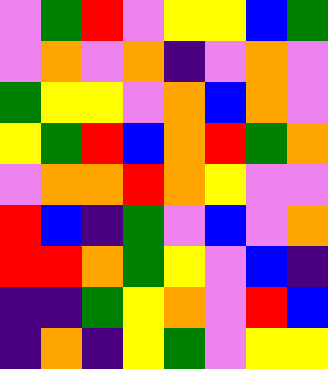[["violet", "green", "red", "violet", "yellow", "yellow", "blue", "green"], ["violet", "orange", "violet", "orange", "indigo", "violet", "orange", "violet"], ["green", "yellow", "yellow", "violet", "orange", "blue", "orange", "violet"], ["yellow", "green", "red", "blue", "orange", "red", "green", "orange"], ["violet", "orange", "orange", "red", "orange", "yellow", "violet", "violet"], ["red", "blue", "indigo", "green", "violet", "blue", "violet", "orange"], ["red", "red", "orange", "green", "yellow", "violet", "blue", "indigo"], ["indigo", "indigo", "green", "yellow", "orange", "violet", "red", "blue"], ["indigo", "orange", "indigo", "yellow", "green", "violet", "yellow", "yellow"]]